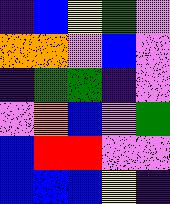[["indigo", "blue", "yellow", "green", "violet"], ["orange", "orange", "violet", "blue", "violet"], ["indigo", "green", "green", "indigo", "violet"], ["violet", "orange", "blue", "violet", "green"], ["blue", "red", "red", "violet", "violet"], ["blue", "blue", "blue", "yellow", "indigo"]]